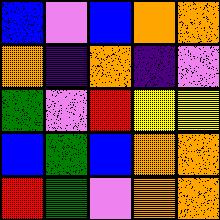[["blue", "violet", "blue", "orange", "orange"], ["orange", "indigo", "orange", "indigo", "violet"], ["green", "violet", "red", "yellow", "yellow"], ["blue", "green", "blue", "orange", "orange"], ["red", "green", "violet", "orange", "orange"]]